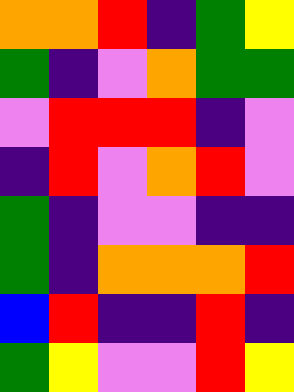[["orange", "orange", "red", "indigo", "green", "yellow"], ["green", "indigo", "violet", "orange", "green", "green"], ["violet", "red", "red", "red", "indigo", "violet"], ["indigo", "red", "violet", "orange", "red", "violet"], ["green", "indigo", "violet", "violet", "indigo", "indigo"], ["green", "indigo", "orange", "orange", "orange", "red"], ["blue", "red", "indigo", "indigo", "red", "indigo"], ["green", "yellow", "violet", "violet", "red", "yellow"]]